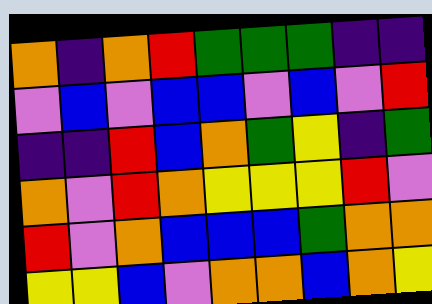[["orange", "indigo", "orange", "red", "green", "green", "green", "indigo", "indigo"], ["violet", "blue", "violet", "blue", "blue", "violet", "blue", "violet", "red"], ["indigo", "indigo", "red", "blue", "orange", "green", "yellow", "indigo", "green"], ["orange", "violet", "red", "orange", "yellow", "yellow", "yellow", "red", "violet"], ["red", "violet", "orange", "blue", "blue", "blue", "green", "orange", "orange"], ["yellow", "yellow", "blue", "violet", "orange", "orange", "blue", "orange", "yellow"]]